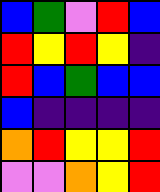[["blue", "green", "violet", "red", "blue"], ["red", "yellow", "red", "yellow", "indigo"], ["red", "blue", "green", "blue", "blue"], ["blue", "indigo", "indigo", "indigo", "indigo"], ["orange", "red", "yellow", "yellow", "red"], ["violet", "violet", "orange", "yellow", "red"]]